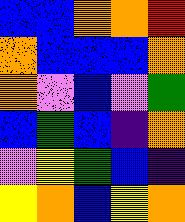[["blue", "blue", "orange", "orange", "red"], ["orange", "blue", "blue", "blue", "orange"], ["orange", "violet", "blue", "violet", "green"], ["blue", "green", "blue", "indigo", "orange"], ["violet", "yellow", "green", "blue", "indigo"], ["yellow", "orange", "blue", "yellow", "orange"]]